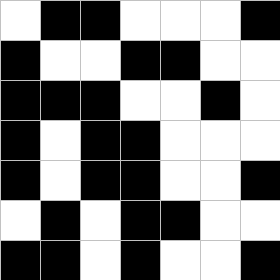[["white", "black", "black", "white", "white", "white", "black"], ["black", "white", "white", "black", "black", "white", "white"], ["black", "black", "black", "white", "white", "black", "white"], ["black", "white", "black", "black", "white", "white", "white"], ["black", "white", "black", "black", "white", "white", "black"], ["white", "black", "white", "black", "black", "white", "white"], ["black", "black", "white", "black", "white", "white", "black"]]